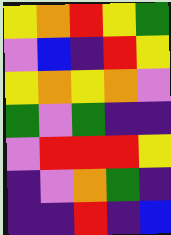[["yellow", "orange", "red", "yellow", "green"], ["violet", "blue", "indigo", "red", "yellow"], ["yellow", "orange", "yellow", "orange", "violet"], ["green", "violet", "green", "indigo", "indigo"], ["violet", "red", "red", "red", "yellow"], ["indigo", "violet", "orange", "green", "indigo"], ["indigo", "indigo", "red", "indigo", "blue"]]